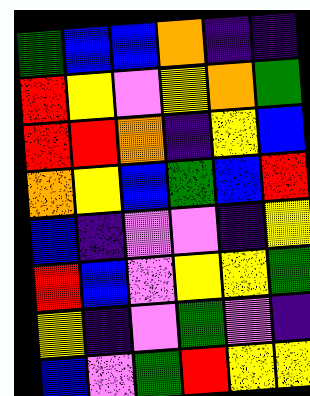[["green", "blue", "blue", "orange", "indigo", "indigo"], ["red", "yellow", "violet", "yellow", "orange", "green"], ["red", "red", "orange", "indigo", "yellow", "blue"], ["orange", "yellow", "blue", "green", "blue", "red"], ["blue", "indigo", "violet", "violet", "indigo", "yellow"], ["red", "blue", "violet", "yellow", "yellow", "green"], ["yellow", "indigo", "violet", "green", "violet", "indigo"], ["blue", "violet", "green", "red", "yellow", "yellow"]]